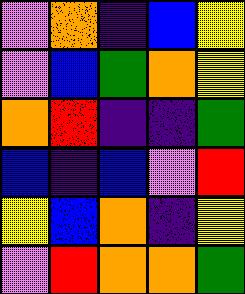[["violet", "orange", "indigo", "blue", "yellow"], ["violet", "blue", "green", "orange", "yellow"], ["orange", "red", "indigo", "indigo", "green"], ["blue", "indigo", "blue", "violet", "red"], ["yellow", "blue", "orange", "indigo", "yellow"], ["violet", "red", "orange", "orange", "green"]]